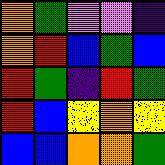[["orange", "green", "violet", "violet", "indigo"], ["orange", "red", "blue", "green", "blue"], ["red", "green", "indigo", "red", "green"], ["red", "blue", "yellow", "orange", "yellow"], ["blue", "blue", "orange", "orange", "green"]]